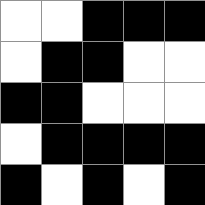[["white", "white", "black", "black", "black"], ["white", "black", "black", "white", "white"], ["black", "black", "white", "white", "white"], ["white", "black", "black", "black", "black"], ["black", "white", "black", "white", "black"]]